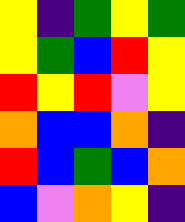[["yellow", "indigo", "green", "yellow", "green"], ["yellow", "green", "blue", "red", "yellow"], ["red", "yellow", "red", "violet", "yellow"], ["orange", "blue", "blue", "orange", "indigo"], ["red", "blue", "green", "blue", "orange"], ["blue", "violet", "orange", "yellow", "indigo"]]